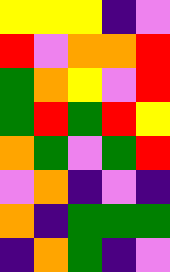[["yellow", "yellow", "yellow", "indigo", "violet"], ["red", "violet", "orange", "orange", "red"], ["green", "orange", "yellow", "violet", "red"], ["green", "red", "green", "red", "yellow"], ["orange", "green", "violet", "green", "red"], ["violet", "orange", "indigo", "violet", "indigo"], ["orange", "indigo", "green", "green", "green"], ["indigo", "orange", "green", "indigo", "violet"]]